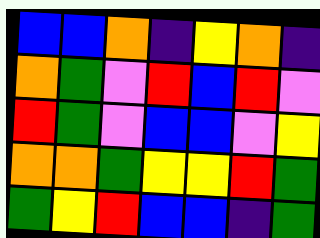[["blue", "blue", "orange", "indigo", "yellow", "orange", "indigo"], ["orange", "green", "violet", "red", "blue", "red", "violet"], ["red", "green", "violet", "blue", "blue", "violet", "yellow"], ["orange", "orange", "green", "yellow", "yellow", "red", "green"], ["green", "yellow", "red", "blue", "blue", "indigo", "green"]]